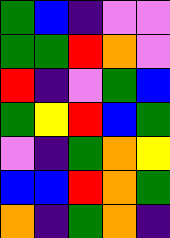[["green", "blue", "indigo", "violet", "violet"], ["green", "green", "red", "orange", "violet"], ["red", "indigo", "violet", "green", "blue"], ["green", "yellow", "red", "blue", "green"], ["violet", "indigo", "green", "orange", "yellow"], ["blue", "blue", "red", "orange", "green"], ["orange", "indigo", "green", "orange", "indigo"]]